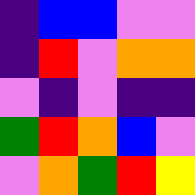[["indigo", "blue", "blue", "violet", "violet"], ["indigo", "red", "violet", "orange", "orange"], ["violet", "indigo", "violet", "indigo", "indigo"], ["green", "red", "orange", "blue", "violet"], ["violet", "orange", "green", "red", "yellow"]]